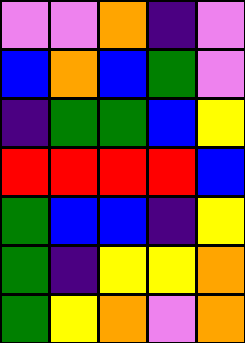[["violet", "violet", "orange", "indigo", "violet"], ["blue", "orange", "blue", "green", "violet"], ["indigo", "green", "green", "blue", "yellow"], ["red", "red", "red", "red", "blue"], ["green", "blue", "blue", "indigo", "yellow"], ["green", "indigo", "yellow", "yellow", "orange"], ["green", "yellow", "orange", "violet", "orange"]]